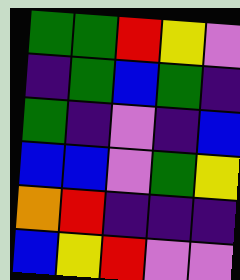[["green", "green", "red", "yellow", "violet"], ["indigo", "green", "blue", "green", "indigo"], ["green", "indigo", "violet", "indigo", "blue"], ["blue", "blue", "violet", "green", "yellow"], ["orange", "red", "indigo", "indigo", "indigo"], ["blue", "yellow", "red", "violet", "violet"]]